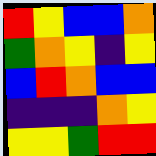[["red", "yellow", "blue", "blue", "orange"], ["green", "orange", "yellow", "indigo", "yellow"], ["blue", "red", "orange", "blue", "blue"], ["indigo", "indigo", "indigo", "orange", "yellow"], ["yellow", "yellow", "green", "red", "red"]]